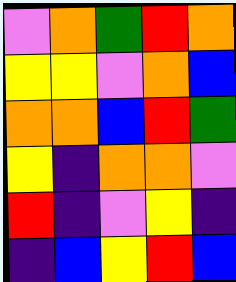[["violet", "orange", "green", "red", "orange"], ["yellow", "yellow", "violet", "orange", "blue"], ["orange", "orange", "blue", "red", "green"], ["yellow", "indigo", "orange", "orange", "violet"], ["red", "indigo", "violet", "yellow", "indigo"], ["indigo", "blue", "yellow", "red", "blue"]]